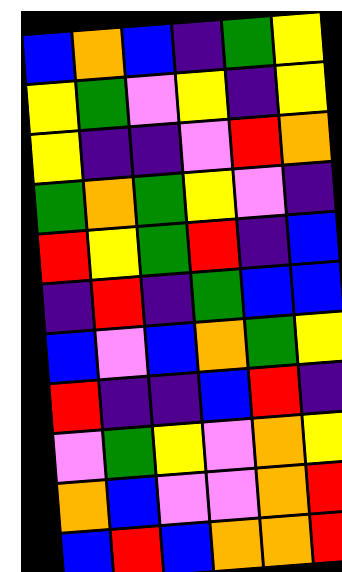[["blue", "orange", "blue", "indigo", "green", "yellow"], ["yellow", "green", "violet", "yellow", "indigo", "yellow"], ["yellow", "indigo", "indigo", "violet", "red", "orange"], ["green", "orange", "green", "yellow", "violet", "indigo"], ["red", "yellow", "green", "red", "indigo", "blue"], ["indigo", "red", "indigo", "green", "blue", "blue"], ["blue", "violet", "blue", "orange", "green", "yellow"], ["red", "indigo", "indigo", "blue", "red", "indigo"], ["violet", "green", "yellow", "violet", "orange", "yellow"], ["orange", "blue", "violet", "violet", "orange", "red"], ["blue", "red", "blue", "orange", "orange", "red"]]